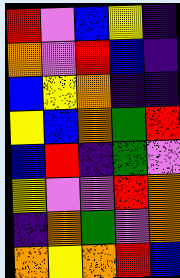[["red", "violet", "blue", "yellow", "indigo"], ["orange", "violet", "red", "blue", "indigo"], ["blue", "yellow", "orange", "indigo", "indigo"], ["yellow", "blue", "orange", "green", "red"], ["blue", "red", "indigo", "green", "violet"], ["yellow", "violet", "violet", "red", "orange"], ["indigo", "orange", "green", "violet", "orange"], ["orange", "yellow", "orange", "red", "blue"]]